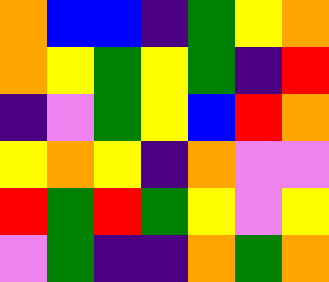[["orange", "blue", "blue", "indigo", "green", "yellow", "orange"], ["orange", "yellow", "green", "yellow", "green", "indigo", "red"], ["indigo", "violet", "green", "yellow", "blue", "red", "orange"], ["yellow", "orange", "yellow", "indigo", "orange", "violet", "violet"], ["red", "green", "red", "green", "yellow", "violet", "yellow"], ["violet", "green", "indigo", "indigo", "orange", "green", "orange"]]